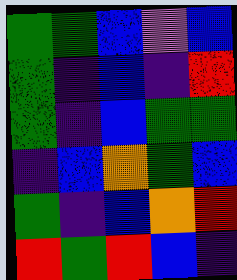[["green", "green", "blue", "violet", "blue"], ["green", "indigo", "blue", "indigo", "red"], ["green", "indigo", "blue", "green", "green"], ["indigo", "blue", "orange", "green", "blue"], ["green", "indigo", "blue", "orange", "red"], ["red", "green", "red", "blue", "indigo"]]